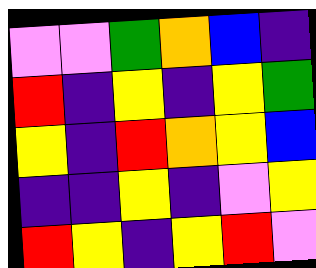[["violet", "violet", "green", "orange", "blue", "indigo"], ["red", "indigo", "yellow", "indigo", "yellow", "green"], ["yellow", "indigo", "red", "orange", "yellow", "blue"], ["indigo", "indigo", "yellow", "indigo", "violet", "yellow"], ["red", "yellow", "indigo", "yellow", "red", "violet"]]